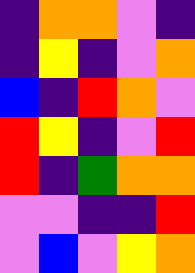[["indigo", "orange", "orange", "violet", "indigo"], ["indigo", "yellow", "indigo", "violet", "orange"], ["blue", "indigo", "red", "orange", "violet"], ["red", "yellow", "indigo", "violet", "red"], ["red", "indigo", "green", "orange", "orange"], ["violet", "violet", "indigo", "indigo", "red"], ["violet", "blue", "violet", "yellow", "orange"]]